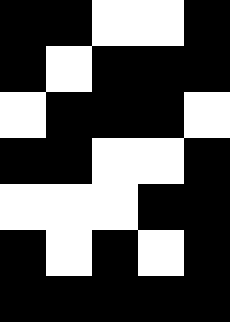[["black", "black", "white", "white", "black"], ["black", "white", "black", "black", "black"], ["white", "black", "black", "black", "white"], ["black", "black", "white", "white", "black"], ["white", "white", "white", "black", "black"], ["black", "white", "black", "white", "black"], ["black", "black", "black", "black", "black"]]